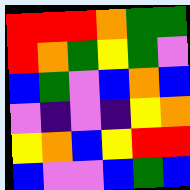[["red", "red", "red", "orange", "green", "green"], ["red", "orange", "green", "yellow", "green", "violet"], ["blue", "green", "violet", "blue", "orange", "blue"], ["violet", "indigo", "violet", "indigo", "yellow", "orange"], ["yellow", "orange", "blue", "yellow", "red", "red"], ["blue", "violet", "violet", "blue", "green", "blue"]]